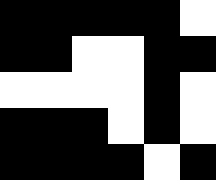[["black", "black", "black", "black", "black", "white"], ["black", "black", "white", "white", "black", "black"], ["white", "white", "white", "white", "black", "white"], ["black", "black", "black", "white", "black", "white"], ["black", "black", "black", "black", "white", "black"]]